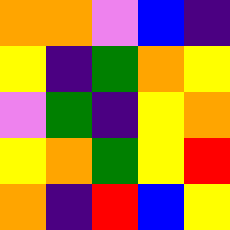[["orange", "orange", "violet", "blue", "indigo"], ["yellow", "indigo", "green", "orange", "yellow"], ["violet", "green", "indigo", "yellow", "orange"], ["yellow", "orange", "green", "yellow", "red"], ["orange", "indigo", "red", "blue", "yellow"]]